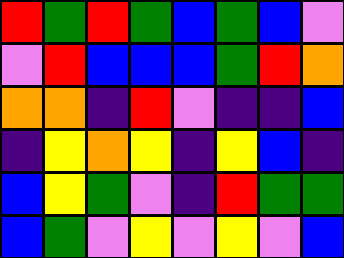[["red", "green", "red", "green", "blue", "green", "blue", "violet"], ["violet", "red", "blue", "blue", "blue", "green", "red", "orange"], ["orange", "orange", "indigo", "red", "violet", "indigo", "indigo", "blue"], ["indigo", "yellow", "orange", "yellow", "indigo", "yellow", "blue", "indigo"], ["blue", "yellow", "green", "violet", "indigo", "red", "green", "green"], ["blue", "green", "violet", "yellow", "violet", "yellow", "violet", "blue"]]